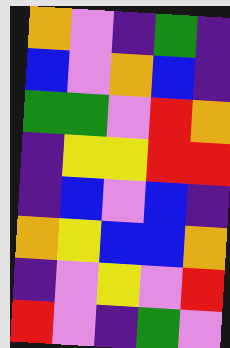[["orange", "violet", "indigo", "green", "indigo"], ["blue", "violet", "orange", "blue", "indigo"], ["green", "green", "violet", "red", "orange"], ["indigo", "yellow", "yellow", "red", "red"], ["indigo", "blue", "violet", "blue", "indigo"], ["orange", "yellow", "blue", "blue", "orange"], ["indigo", "violet", "yellow", "violet", "red"], ["red", "violet", "indigo", "green", "violet"]]